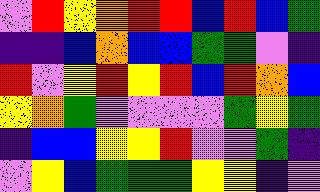[["violet", "red", "yellow", "orange", "red", "red", "blue", "red", "blue", "green"], ["indigo", "indigo", "blue", "orange", "blue", "blue", "green", "green", "violet", "indigo"], ["red", "violet", "yellow", "red", "yellow", "red", "blue", "red", "orange", "blue"], ["yellow", "orange", "green", "violet", "violet", "violet", "violet", "green", "yellow", "green"], ["indigo", "blue", "blue", "yellow", "yellow", "red", "violet", "violet", "green", "indigo"], ["violet", "yellow", "blue", "green", "green", "green", "yellow", "yellow", "indigo", "violet"]]